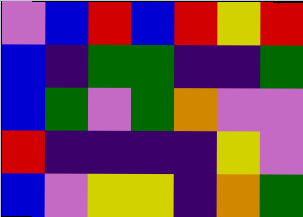[["violet", "blue", "red", "blue", "red", "yellow", "red"], ["blue", "indigo", "green", "green", "indigo", "indigo", "green"], ["blue", "green", "violet", "green", "orange", "violet", "violet"], ["red", "indigo", "indigo", "indigo", "indigo", "yellow", "violet"], ["blue", "violet", "yellow", "yellow", "indigo", "orange", "green"]]